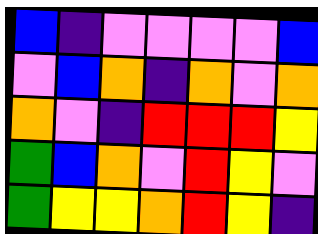[["blue", "indigo", "violet", "violet", "violet", "violet", "blue"], ["violet", "blue", "orange", "indigo", "orange", "violet", "orange"], ["orange", "violet", "indigo", "red", "red", "red", "yellow"], ["green", "blue", "orange", "violet", "red", "yellow", "violet"], ["green", "yellow", "yellow", "orange", "red", "yellow", "indigo"]]